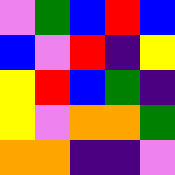[["violet", "green", "blue", "red", "blue"], ["blue", "violet", "red", "indigo", "yellow"], ["yellow", "red", "blue", "green", "indigo"], ["yellow", "violet", "orange", "orange", "green"], ["orange", "orange", "indigo", "indigo", "violet"]]